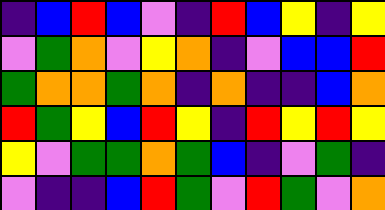[["indigo", "blue", "red", "blue", "violet", "indigo", "red", "blue", "yellow", "indigo", "yellow"], ["violet", "green", "orange", "violet", "yellow", "orange", "indigo", "violet", "blue", "blue", "red"], ["green", "orange", "orange", "green", "orange", "indigo", "orange", "indigo", "indigo", "blue", "orange"], ["red", "green", "yellow", "blue", "red", "yellow", "indigo", "red", "yellow", "red", "yellow"], ["yellow", "violet", "green", "green", "orange", "green", "blue", "indigo", "violet", "green", "indigo"], ["violet", "indigo", "indigo", "blue", "red", "green", "violet", "red", "green", "violet", "orange"]]